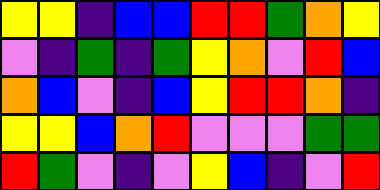[["yellow", "yellow", "indigo", "blue", "blue", "red", "red", "green", "orange", "yellow"], ["violet", "indigo", "green", "indigo", "green", "yellow", "orange", "violet", "red", "blue"], ["orange", "blue", "violet", "indigo", "blue", "yellow", "red", "red", "orange", "indigo"], ["yellow", "yellow", "blue", "orange", "red", "violet", "violet", "violet", "green", "green"], ["red", "green", "violet", "indigo", "violet", "yellow", "blue", "indigo", "violet", "red"]]